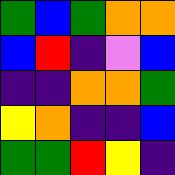[["green", "blue", "green", "orange", "orange"], ["blue", "red", "indigo", "violet", "blue"], ["indigo", "indigo", "orange", "orange", "green"], ["yellow", "orange", "indigo", "indigo", "blue"], ["green", "green", "red", "yellow", "indigo"]]